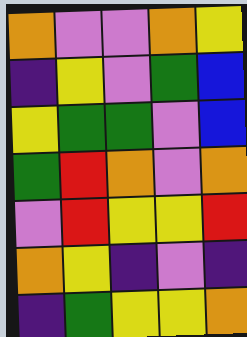[["orange", "violet", "violet", "orange", "yellow"], ["indigo", "yellow", "violet", "green", "blue"], ["yellow", "green", "green", "violet", "blue"], ["green", "red", "orange", "violet", "orange"], ["violet", "red", "yellow", "yellow", "red"], ["orange", "yellow", "indigo", "violet", "indigo"], ["indigo", "green", "yellow", "yellow", "orange"]]